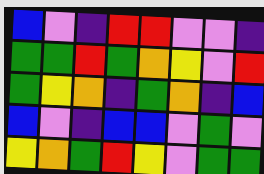[["blue", "violet", "indigo", "red", "red", "violet", "violet", "indigo"], ["green", "green", "red", "green", "orange", "yellow", "violet", "red"], ["green", "yellow", "orange", "indigo", "green", "orange", "indigo", "blue"], ["blue", "violet", "indigo", "blue", "blue", "violet", "green", "violet"], ["yellow", "orange", "green", "red", "yellow", "violet", "green", "green"]]